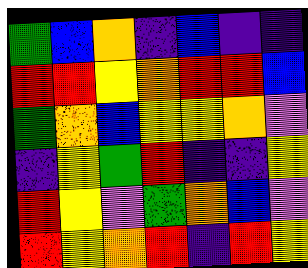[["green", "blue", "orange", "indigo", "blue", "indigo", "indigo"], ["red", "red", "yellow", "orange", "red", "red", "blue"], ["green", "orange", "blue", "yellow", "yellow", "orange", "violet"], ["indigo", "yellow", "green", "red", "indigo", "indigo", "yellow"], ["red", "yellow", "violet", "green", "orange", "blue", "violet"], ["red", "yellow", "orange", "red", "indigo", "red", "yellow"]]